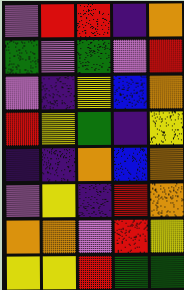[["violet", "red", "red", "indigo", "orange"], ["green", "violet", "green", "violet", "red"], ["violet", "indigo", "yellow", "blue", "orange"], ["red", "yellow", "green", "indigo", "yellow"], ["indigo", "indigo", "orange", "blue", "orange"], ["violet", "yellow", "indigo", "red", "orange"], ["orange", "orange", "violet", "red", "yellow"], ["yellow", "yellow", "red", "green", "green"]]